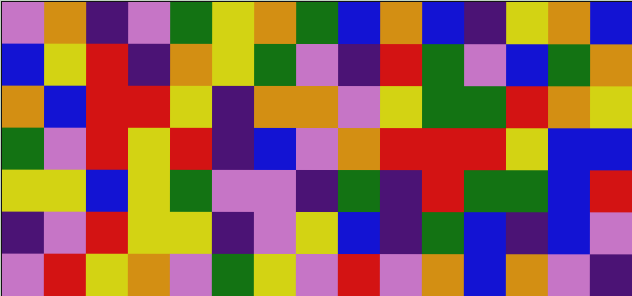[["violet", "orange", "indigo", "violet", "green", "yellow", "orange", "green", "blue", "orange", "blue", "indigo", "yellow", "orange", "blue"], ["blue", "yellow", "red", "indigo", "orange", "yellow", "green", "violet", "indigo", "red", "green", "violet", "blue", "green", "orange"], ["orange", "blue", "red", "red", "yellow", "indigo", "orange", "orange", "violet", "yellow", "green", "green", "red", "orange", "yellow"], ["green", "violet", "red", "yellow", "red", "indigo", "blue", "violet", "orange", "red", "red", "red", "yellow", "blue", "blue"], ["yellow", "yellow", "blue", "yellow", "green", "violet", "violet", "indigo", "green", "indigo", "red", "green", "green", "blue", "red"], ["indigo", "violet", "red", "yellow", "yellow", "indigo", "violet", "yellow", "blue", "indigo", "green", "blue", "indigo", "blue", "violet"], ["violet", "red", "yellow", "orange", "violet", "green", "yellow", "violet", "red", "violet", "orange", "blue", "orange", "violet", "indigo"]]